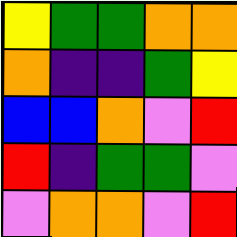[["yellow", "green", "green", "orange", "orange"], ["orange", "indigo", "indigo", "green", "yellow"], ["blue", "blue", "orange", "violet", "red"], ["red", "indigo", "green", "green", "violet"], ["violet", "orange", "orange", "violet", "red"]]